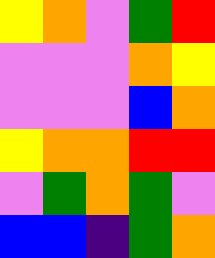[["yellow", "orange", "violet", "green", "red"], ["violet", "violet", "violet", "orange", "yellow"], ["violet", "violet", "violet", "blue", "orange"], ["yellow", "orange", "orange", "red", "red"], ["violet", "green", "orange", "green", "violet"], ["blue", "blue", "indigo", "green", "orange"]]